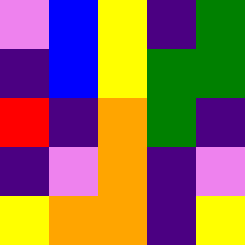[["violet", "blue", "yellow", "indigo", "green"], ["indigo", "blue", "yellow", "green", "green"], ["red", "indigo", "orange", "green", "indigo"], ["indigo", "violet", "orange", "indigo", "violet"], ["yellow", "orange", "orange", "indigo", "yellow"]]